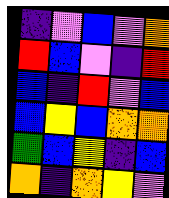[["indigo", "violet", "blue", "violet", "orange"], ["red", "blue", "violet", "indigo", "red"], ["blue", "indigo", "red", "violet", "blue"], ["blue", "yellow", "blue", "orange", "orange"], ["green", "blue", "yellow", "indigo", "blue"], ["orange", "indigo", "orange", "yellow", "violet"]]